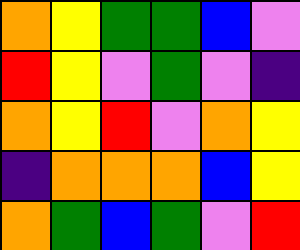[["orange", "yellow", "green", "green", "blue", "violet"], ["red", "yellow", "violet", "green", "violet", "indigo"], ["orange", "yellow", "red", "violet", "orange", "yellow"], ["indigo", "orange", "orange", "orange", "blue", "yellow"], ["orange", "green", "blue", "green", "violet", "red"]]